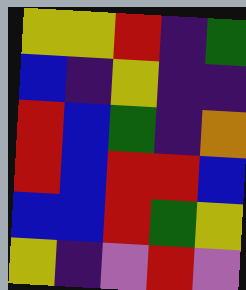[["yellow", "yellow", "red", "indigo", "green"], ["blue", "indigo", "yellow", "indigo", "indigo"], ["red", "blue", "green", "indigo", "orange"], ["red", "blue", "red", "red", "blue"], ["blue", "blue", "red", "green", "yellow"], ["yellow", "indigo", "violet", "red", "violet"]]